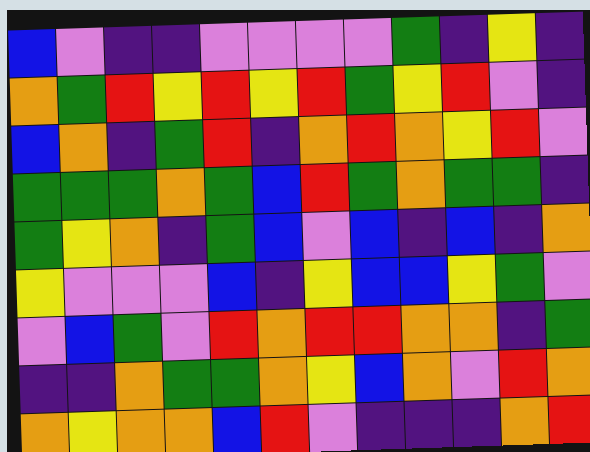[["blue", "violet", "indigo", "indigo", "violet", "violet", "violet", "violet", "green", "indigo", "yellow", "indigo"], ["orange", "green", "red", "yellow", "red", "yellow", "red", "green", "yellow", "red", "violet", "indigo"], ["blue", "orange", "indigo", "green", "red", "indigo", "orange", "red", "orange", "yellow", "red", "violet"], ["green", "green", "green", "orange", "green", "blue", "red", "green", "orange", "green", "green", "indigo"], ["green", "yellow", "orange", "indigo", "green", "blue", "violet", "blue", "indigo", "blue", "indigo", "orange"], ["yellow", "violet", "violet", "violet", "blue", "indigo", "yellow", "blue", "blue", "yellow", "green", "violet"], ["violet", "blue", "green", "violet", "red", "orange", "red", "red", "orange", "orange", "indigo", "green"], ["indigo", "indigo", "orange", "green", "green", "orange", "yellow", "blue", "orange", "violet", "red", "orange"], ["orange", "yellow", "orange", "orange", "blue", "red", "violet", "indigo", "indigo", "indigo", "orange", "red"]]